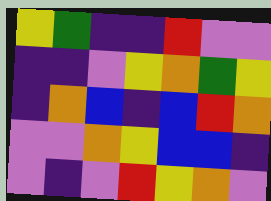[["yellow", "green", "indigo", "indigo", "red", "violet", "violet"], ["indigo", "indigo", "violet", "yellow", "orange", "green", "yellow"], ["indigo", "orange", "blue", "indigo", "blue", "red", "orange"], ["violet", "violet", "orange", "yellow", "blue", "blue", "indigo"], ["violet", "indigo", "violet", "red", "yellow", "orange", "violet"]]